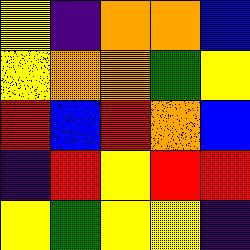[["yellow", "indigo", "orange", "orange", "blue"], ["yellow", "orange", "orange", "green", "yellow"], ["red", "blue", "red", "orange", "blue"], ["indigo", "red", "yellow", "red", "red"], ["yellow", "green", "yellow", "yellow", "indigo"]]